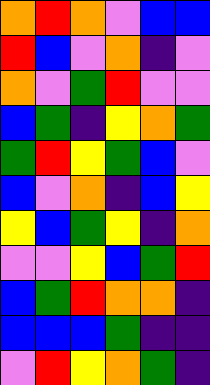[["orange", "red", "orange", "violet", "blue", "blue"], ["red", "blue", "violet", "orange", "indigo", "violet"], ["orange", "violet", "green", "red", "violet", "violet"], ["blue", "green", "indigo", "yellow", "orange", "green"], ["green", "red", "yellow", "green", "blue", "violet"], ["blue", "violet", "orange", "indigo", "blue", "yellow"], ["yellow", "blue", "green", "yellow", "indigo", "orange"], ["violet", "violet", "yellow", "blue", "green", "red"], ["blue", "green", "red", "orange", "orange", "indigo"], ["blue", "blue", "blue", "green", "indigo", "indigo"], ["violet", "red", "yellow", "orange", "green", "indigo"]]